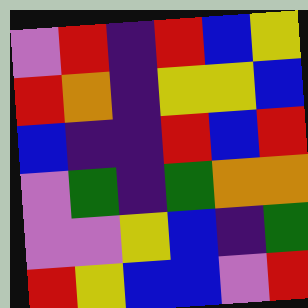[["violet", "red", "indigo", "red", "blue", "yellow"], ["red", "orange", "indigo", "yellow", "yellow", "blue"], ["blue", "indigo", "indigo", "red", "blue", "red"], ["violet", "green", "indigo", "green", "orange", "orange"], ["violet", "violet", "yellow", "blue", "indigo", "green"], ["red", "yellow", "blue", "blue", "violet", "red"]]